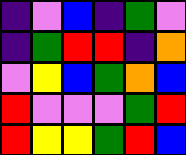[["indigo", "violet", "blue", "indigo", "green", "violet"], ["indigo", "green", "red", "red", "indigo", "orange"], ["violet", "yellow", "blue", "green", "orange", "blue"], ["red", "violet", "violet", "violet", "green", "red"], ["red", "yellow", "yellow", "green", "red", "blue"]]